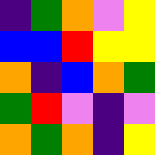[["indigo", "green", "orange", "violet", "yellow"], ["blue", "blue", "red", "yellow", "yellow"], ["orange", "indigo", "blue", "orange", "green"], ["green", "red", "violet", "indigo", "violet"], ["orange", "green", "orange", "indigo", "yellow"]]